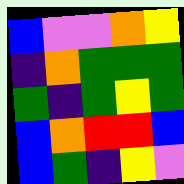[["blue", "violet", "violet", "orange", "yellow"], ["indigo", "orange", "green", "green", "green"], ["green", "indigo", "green", "yellow", "green"], ["blue", "orange", "red", "red", "blue"], ["blue", "green", "indigo", "yellow", "violet"]]